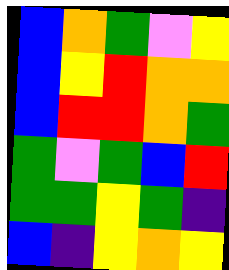[["blue", "orange", "green", "violet", "yellow"], ["blue", "yellow", "red", "orange", "orange"], ["blue", "red", "red", "orange", "green"], ["green", "violet", "green", "blue", "red"], ["green", "green", "yellow", "green", "indigo"], ["blue", "indigo", "yellow", "orange", "yellow"]]